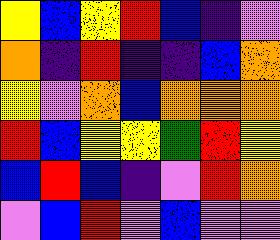[["yellow", "blue", "yellow", "red", "blue", "indigo", "violet"], ["orange", "indigo", "red", "indigo", "indigo", "blue", "orange"], ["yellow", "violet", "orange", "blue", "orange", "orange", "orange"], ["red", "blue", "yellow", "yellow", "green", "red", "yellow"], ["blue", "red", "blue", "indigo", "violet", "red", "orange"], ["violet", "blue", "red", "violet", "blue", "violet", "violet"]]